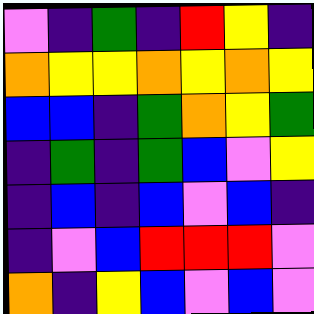[["violet", "indigo", "green", "indigo", "red", "yellow", "indigo"], ["orange", "yellow", "yellow", "orange", "yellow", "orange", "yellow"], ["blue", "blue", "indigo", "green", "orange", "yellow", "green"], ["indigo", "green", "indigo", "green", "blue", "violet", "yellow"], ["indigo", "blue", "indigo", "blue", "violet", "blue", "indigo"], ["indigo", "violet", "blue", "red", "red", "red", "violet"], ["orange", "indigo", "yellow", "blue", "violet", "blue", "violet"]]